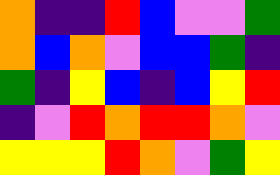[["orange", "indigo", "indigo", "red", "blue", "violet", "violet", "green"], ["orange", "blue", "orange", "violet", "blue", "blue", "green", "indigo"], ["green", "indigo", "yellow", "blue", "indigo", "blue", "yellow", "red"], ["indigo", "violet", "red", "orange", "red", "red", "orange", "violet"], ["yellow", "yellow", "yellow", "red", "orange", "violet", "green", "yellow"]]